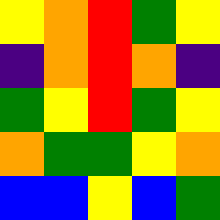[["yellow", "orange", "red", "green", "yellow"], ["indigo", "orange", "red", "orange", "indigo"], ["green", "yellow", "red", "green", "yellow"], ["orange", "green", "green", "yellow", "orange"], ["blue", "blue", "yellow", "blue", "green"]]